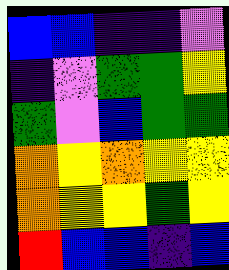[["blue", "blue", "indigo", "indigo", "violet"], ["indigo", "violet", "green", "green", "yellow"], ["green", "violet", "blue", "green", "green"], ["orange", "yellow", "orange", "yellow", "yellow"], ["orange", "yellow", "yellow", "green", "yellow"], ["red", "blue", "blue", "indigo", "blue"]]